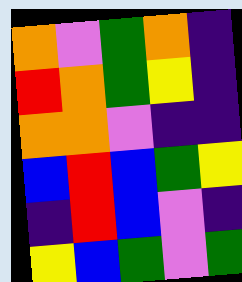[["orange", "violet", "green", "orange", "indigo"], ["red", "orange", "green", "yellow", "indigo"], ["orange", "orange", "violet", "indigo", "indigo"], ["blue", "red", "blue", "green", "yellow"], ["indigo", "red", "blue", "violet", "indigo"], ["yellow", "blue", "green", "violet", "green"]]